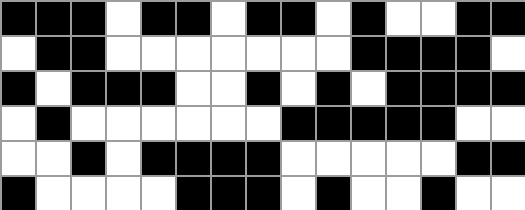[["black", "black", "black", "white", "black", "black", "white", "black", "black", "white", "black", "white", "white", "black", "black"], ["white", "black", "black", "white", "white", "white", "white", "white", "white", "white", "black", "black", "black", "black", "white"], ["black", "white", "black", "black", "black", "white", "white", "black", "white", "black", "white", "black", "black", "black", "black"], ["white", "black", "white", "white", "white", "white", "white", "white", "black", "black", "black", "black", "black", "white", "white"], ["white", "white", "black", "white", "black", "black", "black", "black", "white", "white", "white", "white", "white", "black", "black"], ["black", "white", "white", "white", "white", "black", "black", "black", "white", "black", "white", "white", "black", "white", "white"]]